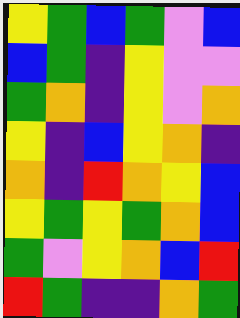[["yellow", "green", "blue", "green", "violet", "blue"], ["blue", "green", "indigo", "yellow", "violet", "violet"], ["green", "orange", "indigo", "yellow", "violet", "orange"], ["yellow", "indigo", "blue", "yellow", "orange", "indigo"], ["orange", "indigo", "red", "orange", "yellow", "blue"], ["yellow", "green", "yellow", "green", "orange", "blue"], ["green", "violet", "yellow", "orange", "blue", "red"], ["red", "green", "indigo", "indigo", "orange", "green"]]